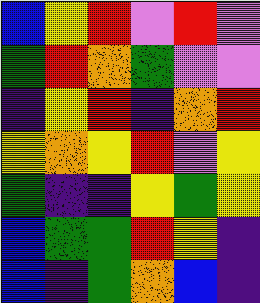[["blue", "yellow", "red", "violet", "red", "violet"], ["green", "red", "orange", "green", "violet", "violet"], ["indigo", "yellow", "red", "indigo", "orange", "red"], ["yellow", "orange", "yellow", "red", "violet", "yellow"], ["green", "indigo", "indigo", "yellow", "green", "yellow"], ["blue", "green", "green", "red", "yellow", "indigo"], ["blue", "indigo", "green", "orange", "blue", "indigo"]]